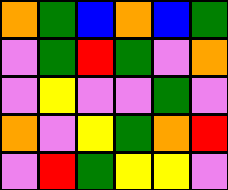[["orange", "green", "blue", "orange", "blue", "green"], ["violet", "green", "red", "green", "violet", "orange"], ["violet", "yellow", "violet", "violet", "green", "violet"], ["orange", "violet", "yellow", "green", "orange", "red"], ["violet", "red", "green", "yellow", "yellow", "violet"]]